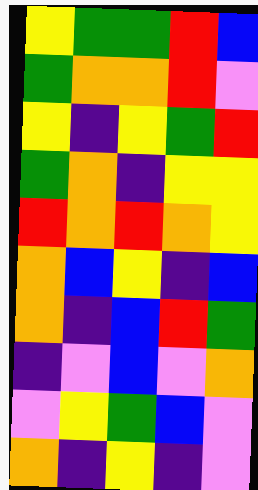[["yellow", "green", "green", "red", "blue"], ["green", "orange", "orange", "red", "violet"], ["yellow", "indigo", "yellow", "green", "red"], ["green", "orange", "indigo", "yellow", "yellow"], ["red", "orange", "red", "orange", "yellow"], ["orange", "blue", "yellow", "indigo", "blue"], ["orange", "indigo", "blue", "red", "green"], ["indigo", "violet", "blue", "violet", "orange"], ["violet", "yellow", "green", "blue", "violet"], ["orange", "indigo", "yellow", "indigo", "violet"]]